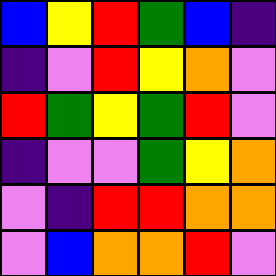[["blue", "yellow", "red", "green", "blue", "indigo"], ["indigo", "violet", "red", "yellow", "orange", "violet"], ["red", "green", "yellow", "green", "red", "violet"], ["indigo", "violet", "violet", "green", "yellow", "orange"], ["violet", "indigo", "red", "red", "orange", "orange"], ["violet", "blue", "orange", "orange", "red", "violet"]]